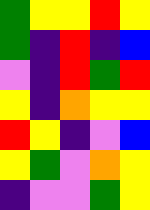[["green", "yellow", "yellow", "red", "yellow"], ["green", "indigo", "red", "indigo", "blue"], ["violet", "indigo", "red", "green", "red"], ["yellow", "indigo", "orange", "yellow", "yellow"], ["red", "yellow", "indigo", "violet", "blue"], ["yellow", "green", "violet", "orange", "yellow"], ["indigo", "violet", "violet", "green", "yellow"]]